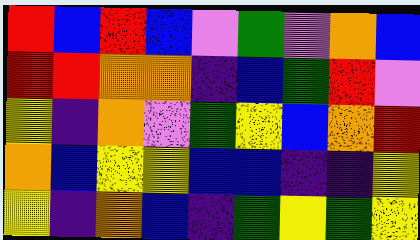[["red", "blue", "red", "blue", "violet", "green", "violet", "orange", "blue"], ["red", "red", "orange", "orange", "indigo", "blue", "green", "red", "violet"], ["yellow", "indigo", "orange", "violet", "green", "yellow", "blue", "orange", "red"], ["orange", "blue", "yellow", "yellow", "blue", "blue", "indigo", "indigo", "yellow"], ["yellow", "indigo", "orange", "blue", "indigo", "green", "yellow", "green", "yellow"]]